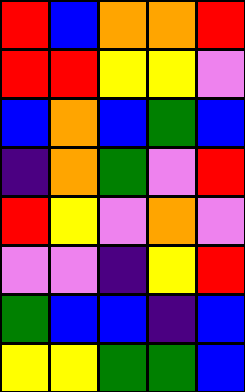[["red", "blue", "orange", "orange", "red"], ["red", "red", "yellow", "yellow", "violet"], ["blue", "orange", "blue", "green", "blue"], ["indigo", "orange", "green", "violet", "red"], ["red", "yellow", "violet", "orange", "violet"], ["violet", "violet", "indigo", "yellow", "red"], ["green", "blue", "blue", "indigo", "blue"], ["yellow", "yellow", "green", "green", "blue"]]